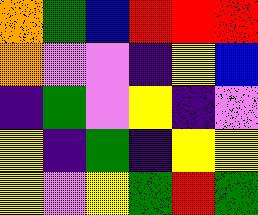[["orange", "green", "blue", "red", "red", "red"], ["orange", "violet", "violet", "indigo", "yellow", "blue"], ["indigo", "green", "violet", "yellow", "indigo", "violet"], ["yellow", "indigo", "green", "indigo", "yellow", "yellow"], ["yellow", "violet", "yellow", "green", "red", "green"]]